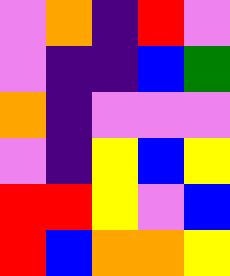[["violet", "orange", "indigo", "red", "violet"], ["violet", "indigo", "indigo", "blue", "green"], ["orange", "indigo", "violet", "violet", "violet"], ["violet", "indigo", "yellow", "blue", "yellow"], ["red", "red", "yellow", "violet", "blue"], ["red", "blue", "orange", "orange", "yellow"]]